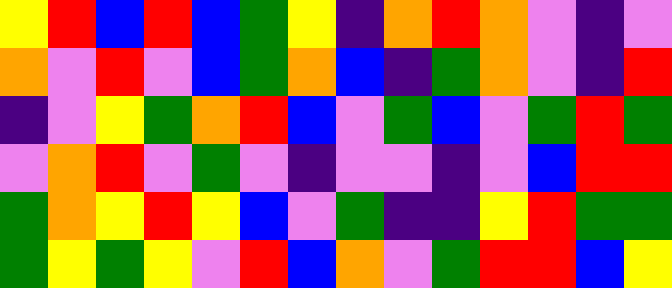[["yellow", "red", "blue", "red", "blue", "green", "yellow", "indigo", "orange", "red", "orange", "violet", "indigo", "violet"], ["orange", "violet", "red", "violet", "blue", "green", "orange", "blue", "indigo", "green", "orange", "violet", "indigo", "red"], ["indigo", "violet", "yellow", "green", "orange", "red", "blue", "violet", "green", "blue", "violet", "green", "red", "green"], ["violet", "orange", "red", "violet", "green", "violet", "indigo", "violet", "violet", "indigo", "violet", "blue", "red", "red"], ["green", "orange", "yellow", "red", "yellow", "blue", "violet", "green", "indigo", "indigo", "yellow", "red", "green", "green"], ["green", "yellow", "green", "yellow", "violet", "red", "blue", "orange", "violet", "green", "red", "red", "blue", "yellow"]]